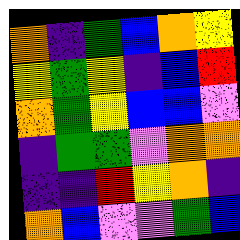[["orange", "indigo", "green", "blue", "orange", "yellow"], ["yellow", "green", "yellow", "indigo", "blue", "red"], ["orange", "green", "yellow", "blue", "blue", "violet"], ["indigo", "green", "green", "violet", "orange", "orange"], ["indigo", "indigo", "red", "yellow", "orange", "indigo"], ["orange", "blue", "violet", "violet", "green", "blue"]]